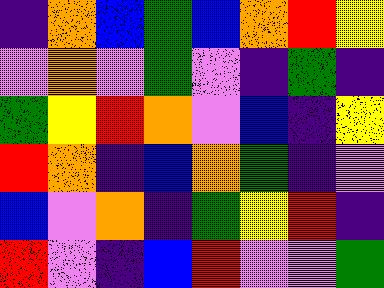[["indigo", "orange", "blue", "green", "blue", "orange", "red", "yellow"], ["violet", "orange", "violet", "green", "violet", "indigo", "green", "indigo"], ["green", "yellow", "red", "orange", "violet", "blue", "indigo", "yellow"], ["red", "orange", "indigo", "blue", "orange", "green", "indigo", "violet"], ["blue", "violet", "orange", "indigo", "green", "yellow", "red", "indigo"], ["red", "violet", "indigo", "blue", "red", "violet", "violet", "green"]]